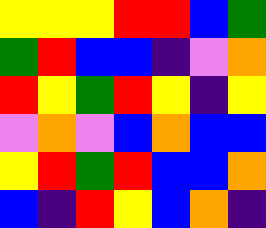[["yellow", "yellow", "yellow", "red", "red", "blue", "green"], ["green", "red", "blue", "blue", "indigo", "violet", "orange"], ["red", "yellow", "green", "red", "yellow", "indigo", "yellow"], ["violet", "orange", "violet", "blue", "orange", "blue", "blue"], ["yellow", "red", "green", "red", "blue", "blue", "orange"], ["blue", "indigo", "red", "yellow", "blue", "orange", "indigo"]]